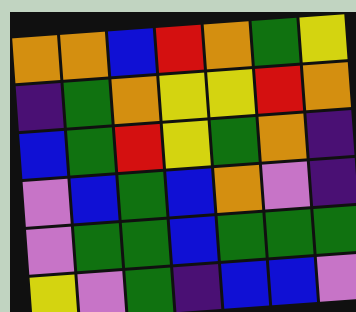[["orange", "orange", "blue", "red", "orange", "green", "yellow"], ["indigo", "green", "orange", "yellow", "yellow", "red", "orange"], ["blue", "green", "red", "yellow", "green", "orange", "indigo"], ["violet", "blue", "green", "blue", "orange", "violet", "indigo"], ["violet", "green", "green", "blue", "green", "green", "green"], ["yellow", "violet", "green", "indigo", "blue", "blue", "violet"]]